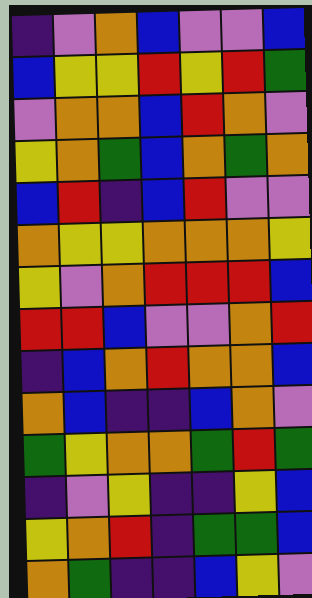[["indigo", "violet", "orange", "blue", "violet", "violet", "blue"], ["blue", "yellow", "yellow", "red", "yellow", "red", "green"], ["violet", "orange", "orange", "blue", "red", "orange", "violet"], ["yellow", "orange", "green", "blue", "orange", "green", "orange"], ["blue", "red", "indigo", "blue", "red", "violet", "violet"], ["orange", "yellow", "yellow", "orange", "orange", "orange", "yellow"], ["yellow", "violet", "orange", "red", "red", "red", "blue"], ["red", "red", "blue", "violet", "violet", "orange", "red"], ["indigo", "blue", "orange", "red", "orange", "orange", "blue"], ["orange", "blue", "indigo", "indigo", "blue", "orange", "violet"], ["green", "yellow", "orange", "orange", "green", "red", "green"], ["indigo", "violet", "yellow", "indigo", "indigo", "yellow", "blue"], ["yellow", "orange", "red", "indigo", "green", "green", "blue"], ["orange", "green", "indigo", "indigo", "blue", "yellow", "violet"]]